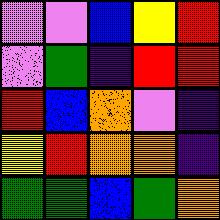[["violet", "violet", "blue", "yellow", "red"], ["violet", "green", "indigo", "red", "red"], ["red", "blue", "orange", "violet", "indigo"], ["yellow", "red", "orange", "orange", "indigo"], ["green", "green", "blue", "green", "orange"]]